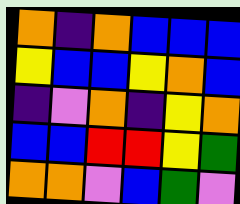[["orange", "indigo", "orange", "blue", "blue", "blue"], ["yellow", "blue", "blue", "yellow", "orange", "blue"], ["indigo", "violet", "orange", "indigo", "yellow", "orange"], ["blue", "blue", "red", "red", "yellow", "green"], ["orange", "orange", "violet", "blue", "green", "violet"]]